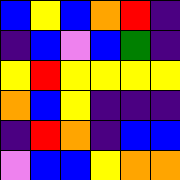[["blue", "yellow", "blue", "orange", "red", "indigo"], ["indigo", "blue", "violet", "blue", "green", "indigo"], ["yellow", "red", "yellow", "yellow", "yellow", "yellow"], ["orange", "blue", "yellow", "indigo", "indigo", "indigo"], ["indigo", "red", "orange", "indigo", "blue", "blue"], ["violet", "blue", "blue", "yellow", "orange", "orange"]]